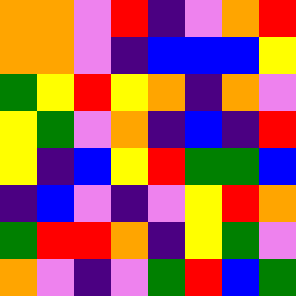[["orange", "orange", "violet", "red", "indigo", "violet", "orange", "red"], ["orange", "orange", "violet", "indigo", "blue", "blue", "blue", "yellow"], ["green", "yellow", "red", "yellow", "orange", "indigo", "orange", "violet"], ["yellow", "green", "violet", "orange", "indigo", "blue", "indigo", "red"], ["yellow", "indigo", "blue", "yellow", "red", "green", "green", "blue"], ["indigo", "blue", "violet", "indigo", "violet", "yellow", "red", "orange"], ["green", "red", "red", "orange", "indigo", "yellow", "green", "violet"], ["orange", "violet", "indigo", "violet", "green", "red", "blue", "green"]]